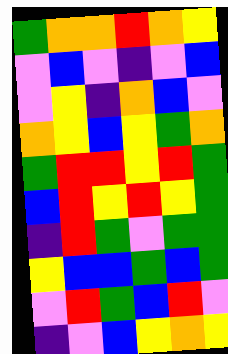[["green", "orange", "orange", "red", "orange", "yellow"], ["violet", "blue", "violet", "indigo", "violet", "blue"], ["violet", "yellow", "indigo", "orange", "blue", "violet"], ["orange", "yellow", "blue", "yellow", "green", "orange"], ["green", "red", "red", "yellow", "red", "green"], ["blue", "red", "yellow", "red", "yellow", "green"], ["indigo", "red", "green", "violet", "green", "green"], ["yellow", "blue", "blue", "green", "blue", "green"], ["violet", "red", "green", "blue", "red", "violet"], ["indigo", "violet", "blue", "yellow", "orange", "yellow"]]